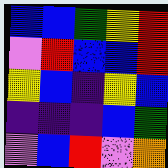[["blue", "blue", "green", "yellow", "red"], ["violet", "red", "blue", "blue", "red"], ["yellow", "blue", "indigo", "yellow", "blue"], ["indigo", "indigo", "indigo", "blue", "green"], ["violet", "blue", "red", "violet", "orange"]]